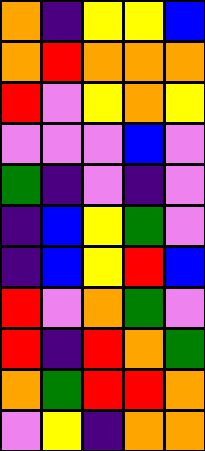[["orange", "indigo", "yellow", "yellow", "blue"], ["orange", "red", "orange", "orange", "orange"], ["red", "violet", "yellow", "orange", "yellow"], ["violet", "violet", "violet", "blue", "violet"], ["green", "indigo", "violet", "indigo", "violet"], ["indigo", "blue", "yellow", "green", "violet"], ["indigo", "blue", "yellow", "red", "blue"], ["red", "violet", "orange", "green", "violet"], ["red", "indigo", "red", "orange", "green"], ["orange", "green", "red", "red", "orange"], ["violet", "yellow", "indigo", "orange", "orange"]]